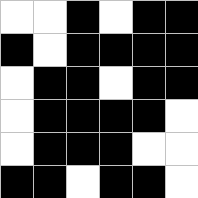[["white", "white", "black", "white", "black", "black"], ["black", "white", "black", "black", "black", "black"], ["white", "black", "black", "white", "black", "black"], ["white", "black", "black", "black", "black", "white"], ["white", "black", "black", "black", "white", "white"], ["black", "black", "white", "black", "black", "white"]]